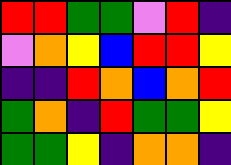[["red", "red", "green", "green", "violet", "red", "indigo"], ["violet", "orange", "yellow", "blue", "red", "red", "yellow"], ["indigo", "indigo", "red", "orange", "blue", "orange", "red"], ["green", "orange", "indigo", "red", "green", "green", "yellow"], ["green", "green", "yellow", "indigo", "orange", "orange", "indigo"]]